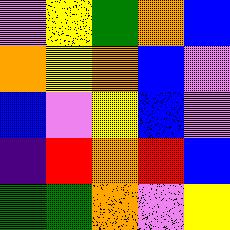[["violet", "yellow", "green", "orange", "blue"], ["orange", "yellow", "orange", "blue", "violet"], ["blue", "violet", "yellow", "blue", "violet"], ["indigo", "red", "orange", "red", "blue"], ["green", "green", "orange", "violet", "yellow"]]